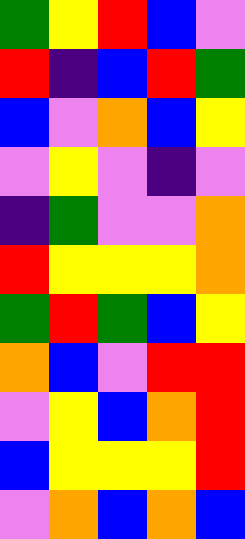[["green", "yellow", "red", "blue", "violet"], ["red", "indigo", "blue", "red", "green"], ["blue", "violet", "orange", "blue", "yellow"], ["violet", "yellow", "violet", "indigo", "violet"], ["indigo", "green", "violet", "violet", "orange"], ["red", "yellow", "yellow", "yellow", "orange"], ["green", "red", "green", "blue", "yellow"], ["orange", "blue", "violet", "red", "red"], ["violet", "yellow", "blue", "orange", "red"], ["blue", "yellow", "yellow", "yellow", "red"], ["violet", "orange", "blue", "orange", "blue"]]